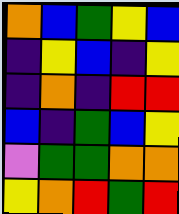[["orange", "blue", "green", "yellow", "blue"], ["indigo", "yellow", "blue", "indigo", "yellow"], ["indigo", "orange", "indigo", "red", "red"], ["blue", "indigo", "green", "blue", "yellow"], ["violet", "green", "green", "orange", "orange"], ["yellow", "orange", "red", "green", "red"]]